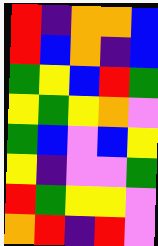[["red", "indigo", "orange", "orange", "blue"], ["red", "blue", "orange", "indigo", "blue"], ["green", "yellow", "blue", "red", "green"], ["yellow", "green", "yellow", "orange", "violet"], ["green", "blue", "violet", "blue", "yellow"], ["yellow", "indigo", "violet", "violet", "green"], ["red", "green", "yellow", "yellow", "violet"], ["orange", "red", "indigo", "red", "violet"]]